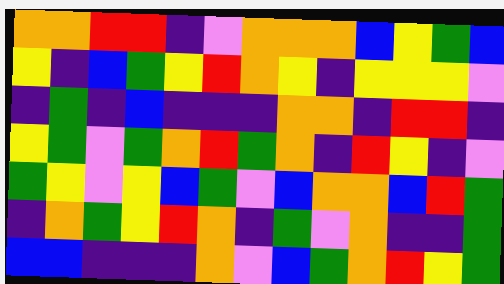[["orange", "orange", "red", "red", "indigo", "violet", "orange", "orange", "orange", "blue", "yellow", "green", "blue"], ["yellow", "indigo", "blue", "green", "yellow", "red", "orange", "yellow", "indigo", "yellow", "yellow", "yellow", "violet"], ["indigo", "green", "indigo", "blue", "indigo", "indigo", "indigo", "orange", "orange", "indigo", "red", "red", "indigo"], ["yellow", "green", "violet", "green", "orange", "red", "green", "orange", "indigo", "red", "yellow", "indigo", "violet"], ["green", "yellow", "violet", "yellow", "blue", "green", "violet", "blue", "orange", "orange", "blue", "red", "green"], ["indigo", "orange", "green", "yellow", "red", "orange", "indigo", "green", "violet", "orange", "indigo", "indigo", "green"], ["blue", "blue", "indigo", "indigo", "indigo", "orange", "violet", "blue", "green", "orange", "red", "yellow", "green"]]